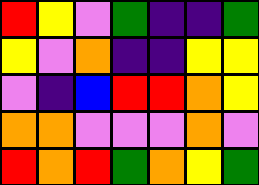[["red", "yellow", "violet", "green", "indigo", "indigo", "green"], ["yellow", "violet", "orange", "indigo", "indigo", "yellow", "yellow"], ["violet", "indigo", "blue", "red", "red", "orange", "yellow"], ["orange", "orange", "violet", "violet", "violet", "orange", "violet"], ["red", "orange", "red", "green", "orange", "yellow", "green"]]